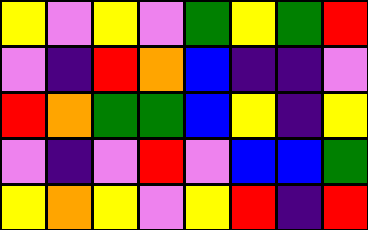[["yellow", "violet", "yellow", "violet", "green", "yellow", "green", "red"], ["violet", "indigo", "red", "orange", "blue", "indigo", "indigo", "violet"], ["red", "orange", "green", "green", "blue", "yellow", "indigo", "yellow"], ["violet", "indigo", "violet", "red", "violet", "blue", "blue", "green"], ["yellow", "orange", "yellow", "violet", "yellow", "red", "indigo", "red"]]